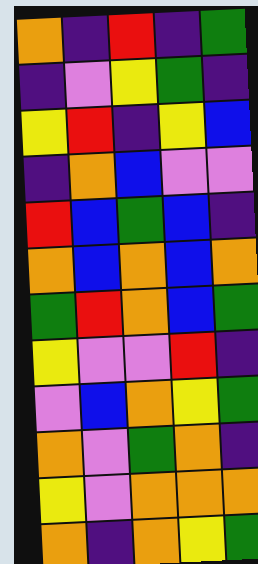[["orange", "indigo", "red", "indigo", "green"], ["indigo", "violet", "yellow", "green", "indigo"], ["yellow", "red", "indigo", "yellow", "blue"], ["indigo", "orange", "blue", "violet", "violet"], ["red", "blue", "green", "blue", "indigo"], ["orange", "blue", "orange", "blue", "orange"], ["green", "red", "orange", "blue", "green"], ["yellow", "violet", "violet", "red", "indigo"], ["violet", "blue", "orange", "yellow", "green"], ["orange", "violet", "green", "orange", "indigo"], ["yellow", "violet", "orange", "orange", "orange"], ["orange", "indigo", "orange", "yellow", "green"]]